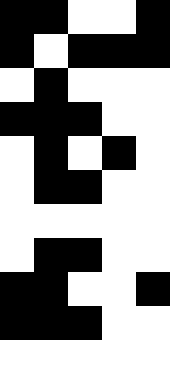[["black", "black", "white", "white", "black"], ["black", "white", "black", "black", "black"], ["white", "black", "white", "white", "white"], ["black", "black", "black", "white", "white"], ["white", "black", "white", "black", "white"], ["white", "black", "black", "white", "white"], ["white", "white", "white", "white", "white"], ["white", "black", "black", "white", "white"], ["black", "black", "white", "white", "black"], ["black", "black", "black", "white", "white"], ["white", "white", "white", "white", "white"]]